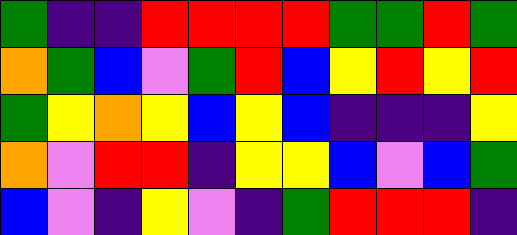[["green", "indigo", "indigo", "red", "red", "red", "red", "green", "green", "red", "green"], ["orange", "green", "blue", "violet", "green", "red", "blue", "yellow", "red", "yellow", "red"], ["green", "yellow", "orange", "yellow", "blue", "yellow", "blue", "indigo", "indigo", "indigo", "yellow"], ["orange", "violet", "red", "red", "indigo", "yellow", "yellow", "blue", "violet", "blue", "green"], ["blue", "violet", "indigo", "yellow", "violet", "indigo", "green", "red", "red", "red", "indigo"]]